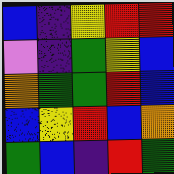[["blue", "indigo", "yellow", "red", "red"], ["violet", "indigo", "green", "yellow", "blue"], ["orange", "green", "green", "red", "blue"], ["blue", "yellow", "red", "blue", "orange"], ["green", "blue", "indigo", "red", "green"]]